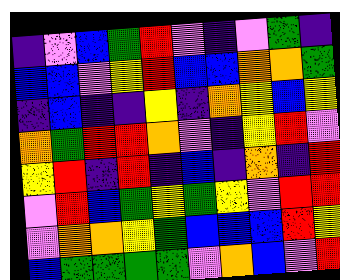[["indigo", "violet", "blue", "green", "red", "violet", "indigo", "violet", "green", "indigo"], ["blue", "blue", "violet", "yellow", "red", "blue", "blue", "orange", "orange", "green"], ["indigo", "blue", "indigo", "indigo", "yellow", "indigo", "orange", "yellow", "blue", "yellow"], ["orange", "green", "red", "red", "orange", "violet", "indigo", "yellow", "red", "violet"], ["yellow", "red", "indigo", "red", "indigo", "blue", "indigo", "orange", "indigo", "red"], ["violet", "red", "blue", "green", "yellow", "green", "yellow", "violet", "red", "red"], ["violet", "orange", "orange", "yellow", "green", "blue", "blue", "blue", "red", "yellow"], ["blue", "green", "green", "green", "green", "violet", "orange", "blue", "violet", "red"]]